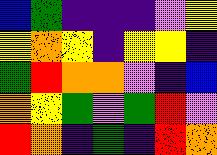[["blue", "green", "indigo", "indigo", "indigo", "violet", "yellow"], ["yellow", "orange", "yellow", "indigo", "yellow", "yellow", "indigo"], ["green", "red", "orange", "orange", "violet", "indigo", "blue"], ["orange", "yellow", "green", "violet", "green", "red", "violet"], ["red", "orange", "indigo", "green", "indigo", "red", "orange"]]